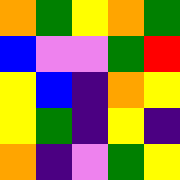[["orange", "green", "yellow", "orange", "green"], ["blue", "violet", "violet", "green", "red"], ["yellow", "blue", "indigo", "orange", "yellow"], ["yellow", "green", "indigo", "yellow", "indigo"], ["orange", "indigo", "violet", "green", "yellow"]]